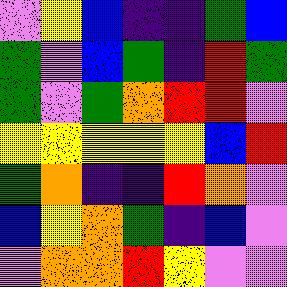[["violet", "yellow", "blue", "indigo", "indigo", "green", "blue"], ["green", "violet", "blue", "green", "indigo", "red", "green"], ["green", "violet", "green", "orange", "red", "red", "violet"], ["yellow", "yellow", "yellow", "yellow", "yellow", "blue", "red"], ["green", "orange", "indigo", "indigo", "red", "orange", "violet"], ["blue", "yellow", "orange", "green", "indigo", "blue", "violet"], ["violet", "orange", "orange", "red", "yellow", "violet", "violet"]]